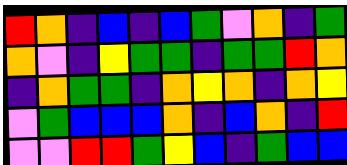[["red", "orange", "indigo", "blue", "indigo", "blue", "green", "violet", "orange", "indigo", "green"], ["orange", "violet", "indigo", "yellow", "green", "green", "indigo", "green", "green", "red", "orange"], ["indigo", "orange", "green", "green", "indigo", "orange", "yellow", "orange", "indigo", "orange", "yellow"], ["violet", "green", "blue", "blue", "blue", "orange", "indigo", "blue", "orange", "indigo", "red"], ["violet", "violet", "red", "red", "green", "yellow", "blue", "indigo", "green", "blue", "blue"]]